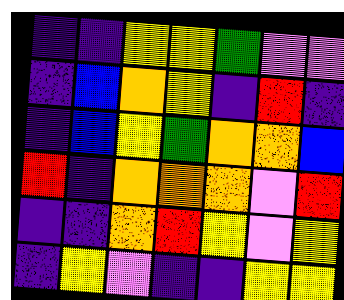[["indigo", "indigo", "yellow", "yellow", "green", "violet", "violet"], ["indigo", "blue", "orange", "yellow", "indigo", "red", "indigo"], ["indigo", "blue", "yellow", "green", "orange", "orange", "blue"], ["red", "indigo", "orange", "orange", "orange", "violet", "red"], ["indigo", "indigo", "orange", "red", "yellow", "violet", "yellow"], ["indigo", "yellow", "violet", "indigo", "indigo", "yellow", "yellow"]]